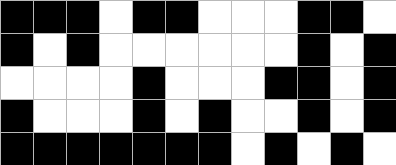[["black", "black", "black", "white", "black", "black", "white", "white", "white", "black", "black", "white"], ["black", "white", "black", "white", "white", "white", "white", "white", "white", "black", "white", "black"], ["white", "white", "white", "white", "black", "white", "white", "white", "black", "black", "white", "black"], ["black", "white", "white", "white", "black", "white", "black", "white", "white", "black", "white", "black"], ["black", "black", "black", "black", "black", "black", "black", "white", "black", "white", "black", "white"]]